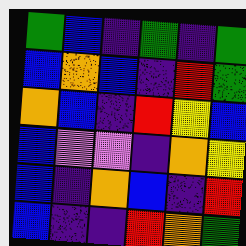[["green", "blue", "indigo", "green", "indigo", "green"], ["blue", "orange", "blue", "indigo", "red", "green"], ["orange", "blue", "indigo", "red", "yellow", "blue"], ["blue", "violet", "violet", "indigo", "orange", "yellow"], ["blue", "indigo", "orange", "blue", "indigo", "red"], ["blue", "indigo", "indigo", "red", "orange", "green"]]